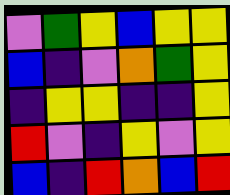[["violet", "green", "yellow", "blue", "yellow", "yellow"], ["blue", "indigo", "violet", "orange", "green", "yellow"], ["indigo", "yellow", "yellow", "indigo", "indigo", "yellow"], ["red", "violet", "indigo", "yellow", "violet", "yellow"], ["blue", "indigo", "red", "orange", "blue", "red"]]